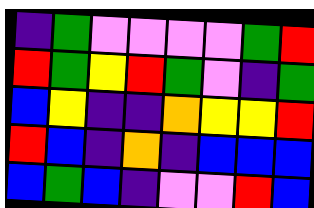[["indigo", "green", "violet", "violet", "violet", "violet", "green", "red"], ["red", "green", "yellow", "red", "green", "violet", "indigo", "green"], ["blue", "yellow", "indigo", "indigo", "orange", "yellow", "yellow", "red"], ["red", "blue", "indigo", "orange", "indigo", "blue", "blue", "blue"], ["blue", "green", "blue", "indigo", "violet", "violet", "red", "blue"]]